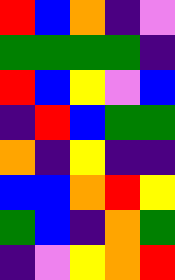[["red", "blue", "orange", "indigo", "violet"], ["green", "green", "green", "green", "indigo"], ["red", "blue", "yellow", "violet", "blue"], ["indigo", "red", "blue", "green", "green"], ["orange", "indigo", "yellow", "indigo", "indigo"], ["blue", "blue", "orange", "red", "yellow"], ["green", "blue", "indigo", "orange", "green"], ["indigo", "violet", "yellow", "orange", "red"]]